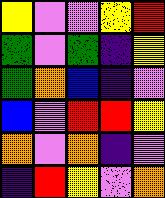[["yellow", "violet", "violet", "yellow", "red"], ["green", "violet", "green", "indigo", "yellow"], ["green", "orange", "blue", "indigo", "violet"], ["blue", "violet", "red", "red", "yellow"], ["orange", "violet", "orange", "indigo", "violet"], ["indigo", "red", "yellow", "violet", "orange"]]